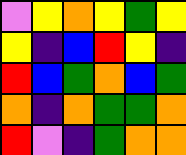[["violet", "yellow", "orange", "yellow", "green", "yellow"], ["yellow", "indigo", "blue", "red", "yellow", "indigo"], ["red", "blue", "green", "orange", "blue", "green"], ["orange", "indigo", "orange", "green", "green", "orange"], ["red", "violet", "indigo", "green", "orange", "orange"]]